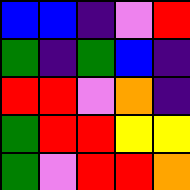[["blue", "blue", "indigo", "violet", "red"], ["green", "indigo", "green", "blue", "indigo"], ["red", "red", "violet", "orange", "indigo"], ["green", "red", "red", "yellow", "yellow"], ["green", "violet", "red", "red", "orange"]]